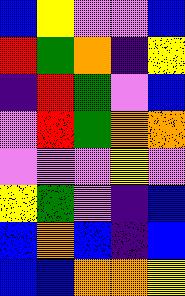[["blue", "yellow", "violet", "violet", "blue"], ["red", "green", "orange", "indigo", "yellow"], ["indigo", "red", "green", "violet", "blue"], ["violet", "red", "green", "orange", "orange"], ["violet", "violet", "violet", "yellow", "violet"], ["yellow", "green", "violet", "indigo", "blue"], ["blue", "orange", "blue", "indigo", "blue"], ["blue", "blue", "orange", "orange", "yellow"]]